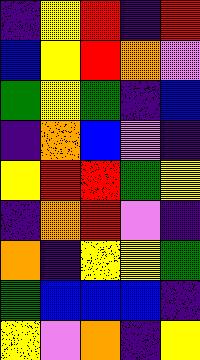[["indigo", "yellow", "red", "indigo", "red"], ["blue", "yellow", "red", "orange", "violet"], ["green", "yellow", "green", "indigo", "blue"], ["indigo", "orange", "blue", "violet", "indigo"], ["yellow", "red", "red", "green", "yellow"], ["indigo", "orange", "red", "violet", "indigo"], ["orange", "indigo", "yellow", "yellow", "green"], ["green", "blue", "blue", "blue", "indigo"], ["yellow", "violet", "orange", "indigo", "yellow"]]